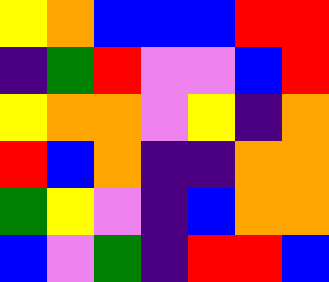[["yellow", "orange", "blue", "blue", "blue", "red", "red"], ["indigo", "green", "red", "violet", "violet", "blue", "red"], ["yellow", "orange", "orange", "violet", "yellow", "indigo", "orange"], ["red", "blue", "orange", "indigo", "indigo", "orange", "orange"], ["green", "yellow", "violet", "indigo", "blue", "orange", "orange"], ["blue", "violet", "green", "indigo", "red", "red", "blue"]]